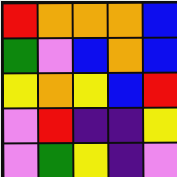[["red", "orange", "orange", "orange", "blue"], ["green", "violet", "blue", "orange", "blue"], ["yellow", "orange", "yellow", "blue", "red"], ["violet", "red", "indigo", "indigo", "yellow"], ["violet", "green", "yellow", "indigo", "violet"]]